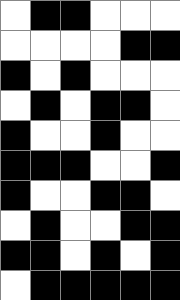[["white", "black", "black", "white", "white", "white"], ["white", "white", "white", "white", "black", "black"], ["black", "white", "black", "white", "white", "white"], ["white", "black", "white", "black", "black", "white"], ["black", "white", "white", "black", "white", "white"], ["black", "black", "black", "white", "white", "black"], ["black", "white", "white", "black", "black", "white"], ["white", "black", "white", "white", "black", "black"], ["black", "black", "white", "black", "white", "black"], ["white", "black", "black", "black", "black", "black"]]